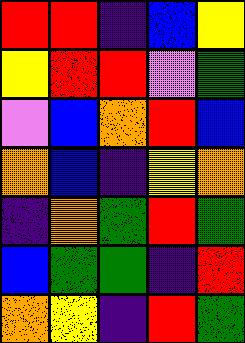[["red", "red", "indigo", "blue", "yellow"], ["yellow", "red", "red", "violet", "green"], ["violet", "blue", "orange", "red", "blue"], ["orange", "blue", "indigo", "yellow", "orange"], ["indigo", "orange", "green", "red", "green"], ["blue", "green", "green", "indigo", "red"], ["orange", "yellow", "indigo", "red", "green"]]